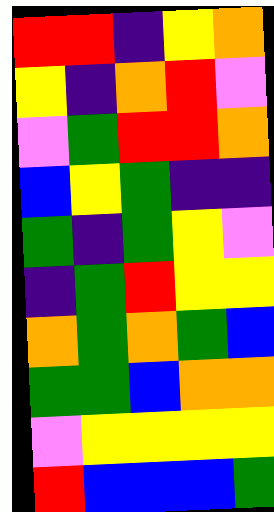[["red", "red", "indigo", "yellow", "orange"], ["yellow", "indigo", "orange", "red", "violet"], ["violet", "green", "red", "red", "orange"], ["blue", "yellow", "green", "indigo", "indigo"], ["green", "indigo", "green", "yellow", "violet"], ["indigo", "green", "red", "yellow", "yellow"], ["orange", "green", "orange", "green", "blue"], ["green", "green", "blue", "orange", "orange"], ["violet", "yellow", "yellow", "yellow", "yellow"], ["red", "blue", "blue", "blue", "green"]]